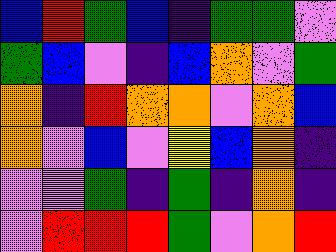[["blue", "red", "green", "blue", "indigo", "green", "green", "violet"], ["green", "blue", "violet", "indigo", "blue", "orange", "violet", "green"], ["orange", "indigo", "red", "orange", "orange", "violet", "orange", "blue"], ["orange", "violet", "blue", "violet", "yellow", "blue", "orange", "indigo"], ["violet", "violet", "green", "indigo", "green", "indigo", "orange", "indigo"], ["violet", "red", "red", "red", "green", "violet", "orange", "red"]]